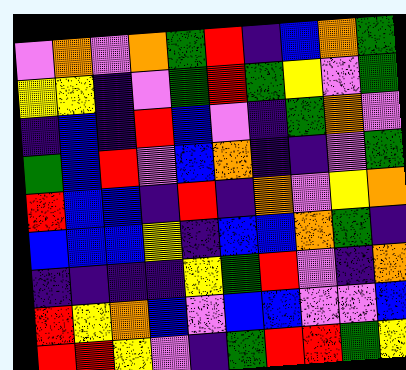[["violet", "orange", "violet", "orange", "green", "red", "indigo", "blue", "orange", "green"], ["yellow", "yellow", "indigo", "violet", "green", "red", "green", "yellow", "violet", "green"], ["indigo", "blue", "indigo", "red", "blue", "violet", "indigo", "green", "orange", "violet"], ["green", "blue", "red", "violet", "blue", "orange", "indigo", "indigo", "violet", "green"], ["red", "blue", "blue", "indigo", "red", "indigo", "orange", "violet", "yellow", "orange"], ["blue", "blue", "blue", "yellow", "indigo", "blue", "blue", "orange", "green", "indigo"], ["indigo", "indigo", "indigo", "indigo", "yellow", "green", "red", "violet", "indigo", "orange"], ["red", "yellow", "orange", "blue", "violet", "blue", "blue", "violet", "violet", "blue"], ["red", "red", "yellow", "violet", "indigo", "green", "red", "red", "green", "yellow"]]